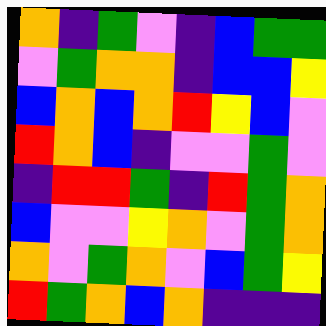[["orange", "indigo", "green", "violet", "indigo", "blue", "green", "green"], ["violet", "green", "orange", "orange", "indigo", "blue", "blue", "yellow"], ["blue", "orange", "blue", "orange", "red", "yellow", "blue", "violet"], ["red", "orange", "blue", "indigo", "violet", "violet", "green", "violet"], ["indigo", "red", "red", "green", "indigo", "red", "green", "orange"], ["blue", "violet", "violet", "yellow", "orange", "violet", "green", "orange"], ["orange", "violet", "green", "orange", "violet", "blue", "green", "yellow"], ["red", "green", "orange", "blue", "orange", "indigo", "indigo", "indigo"]]